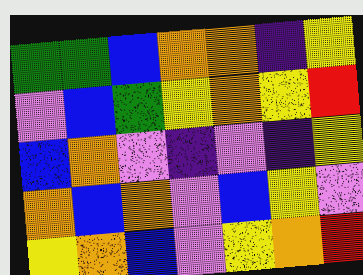[["green", "green", "blue", "orange", "orange", "indigo", "yellow"], ["violet", "blue", "green", "yellow", "orange", "yellow", "red"], ["blue", "orange", "violet", "indigo", "violet", "indigo", "yellow"], ["orange", "blue", "orange", "violet", "blue", "yellow", "violet"], ["yellow", "orange", "blue", "violet", "yellow", "orange", "red"]]